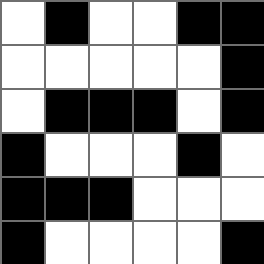[["white", "black", "white", "white", "black", "black"], ["white", "white", "white", "white", "white", "black"], ["white", "black", "black", "black", "white", "black"], ["black", "white", "white", "white", "black", "white"], ["black", "black", "black", "white", "white", "white"], ["black", "white", "white", "white", "white", "black"]]